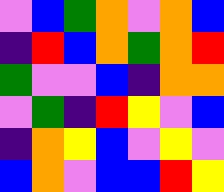[["violet", "blue", "green", "orange", "violet", "orange", "blue"], ["indigo", "red", "blue", "orange", "green", "orange", "red"], ["green", "violet", "violet", "blue", "indigo", "orange", "orange"], ["violet", "green", "indigo", "red", "yellow", "violet", "blue"], ["indigo", "orange", "yellow", "blue", "violet", "yellow", "violet"], ["blue", "orange", "violet", "blue", "blue", "red", "yellow"]]